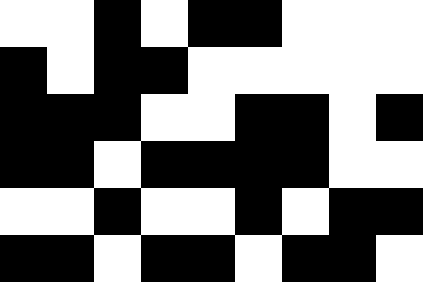[["white", "white", "black", "white", "black", "black", "white", "white", "white"], ["black", "white", "black", "black", "white", "white", "white", "white", "white"], ["black", "black", "black", "white", "white", "black", "black", "white", "black"], ["black", "black", "white", "black", "black", "black", "black", "white", "white"], ["white", "white", "black", "white", "white", "black", "white", "black", "black"], ["black", "black", "white", "black", "black", "white", "black", "black", "white"]]